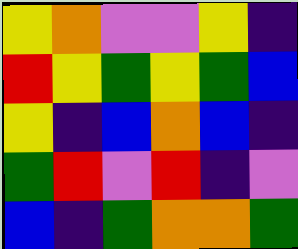[["yellow", "orange", "violet", "violet", "yellow", "indigo"], ["red", "yellow", "green", "yellow", "green", "blue"], ["yellow", "indigo", "blue", "orange", "blue", "indigo"], ["green", "red", "violet", "red", "indigo", "violet"], ["blue", "indigo", "green", "orange", "orange", "green"]]